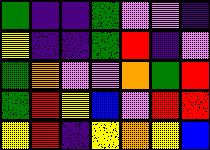[["green", "indigo", "indigo", "green", "violet", "violet", "indigo"], ["yellow", "indigo", "indigo", "green", "red", "indigo", "violet"], ["green", "orange", "violet", "violet", "orange", "green", "red"], ["green", "red", "yellow", "blue", "violet", "red", "red"], ["yellow", "red", "indigo", "yellow", "orange", "yellow", "blue"]]